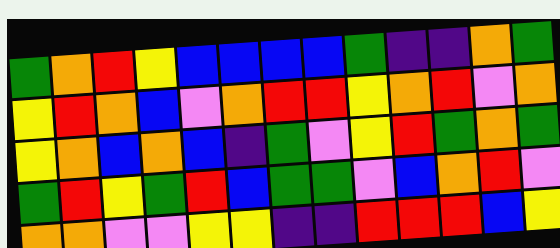[["green", "orange", "red", "yellow", "blue", "blue", "blue", "blue", "green", "indigo", "indigo", "orange", "green"], ["yellow", "red", "orange", "blue", "violet", "orange", "red", "red", "yellow", "orange", "red", "violet", "orange"], ["yellow", "orange", "blue", "orange", "blue", "indigo", "green", "violet", "yellow", "red", "green", "orange", "green"], ["green", "red", "yellow", "green", "red", "blue", "green", "green", "violet", "blue", "orange", "red", "violet"], ["orange", "orange", "violet", "violet", "yellow", "yellow", "indigo", "indigo", "red", "red", "red", "blue", "yellow"]]